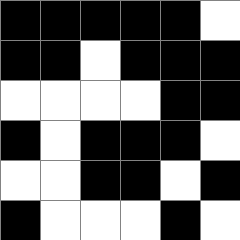[["black", "black", "black", "black", "black", "white"], ["black", "black", "white", "black", "black", "black"], ["white", "white", "white", "white", "black", "black"], ["black", "white", "black", "black", "black", "white"], ["white", "white", "black", "black", "white", "black"], ["black", "white", "white", "white", "black", "white"]]